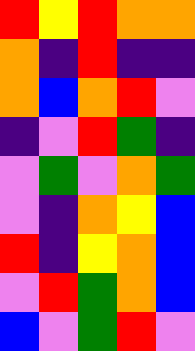[["red", "yellow", "red", "orange", "orange"], ["orange", "indigo", "red", "indigo", "indigo"], ["orange", "blue", "orange", "red", "violet"], ["indigo", "violet", "red", "green", "indigo"], ["violet", "green", "violet", "orange", "green"], ["violet", "indigo", "orange", "yellow", "blue"], ["red", "indigo", "yellow", "orange", "blue"], ["violet", "red", "green", "orange", "blue"], ["blue", "violet", "green", "red", "violet"]]